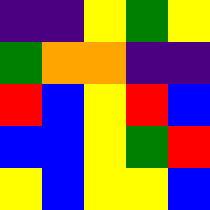[["indigo", "indigo", "yellow", "green", "yellow"], ["green", "orange", "orange", "indigo", "indigo"], ["red", "blue", "yellow", "red", "blue"], ["blue", "blue", "yellow", "green", "red"], ["yellow", "blue", "yellow", "yellow", "blue"]]